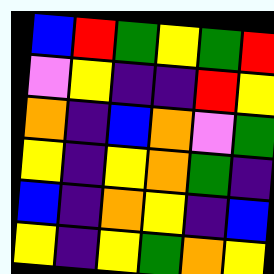[["blue", "red", "green", "yellow", "green", "red"], ["violet", "yellow", "indigo", "indigo", "red", "yellow"], ["orange", "indigo", "blue", "orange", "violet", "green"], ["yellow", "indigo", "yellow", "orange", "green", "indigo"], ["blue", "indigo", "orange", "yellow", "indigo", "blue"], ["yellow", "indigo", "yellow", "green", "orange", "yellow"]]